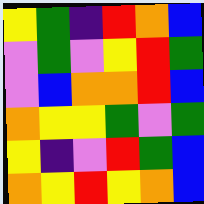[["yellow", "green", "indigo", "red", "orange", "blue"], ["violet", "green", "violet", "yellow", "red", "green"], ["violet", "blue", "orange", "orange", "red", "blue"], ["orange", "yellow", "yellow", "green", "violet", "green"], ["yellow", "indigo", "violet", "red", "green", "blue"], ["orange", "yellow", "red", "yellow", "orange", "blue"]]